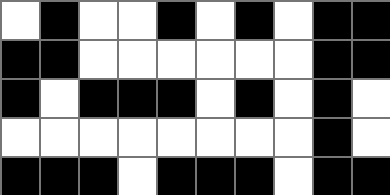[["white", "black", "white", "white", "black", "white", "black", "white", "black", "black"], ["black", "black", "white", "white", "white", "white", "white", "white", "black", "black"], ["black", "white", "black", "black", "black", "white", "black", "white", "black", "white"], ["white", "white", "white", "white", "white", "white", "white", "white", "black", "white"], ["black", "black", "black", "white", "black", "black", "black", "white", "black", "black"]]